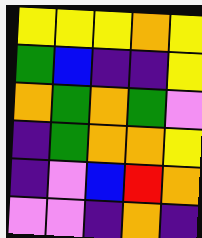[["yellow", "yellow", "yellow", "orange", "yellow"], ["green", "blue", "indigo", "indigo", "yellow"], ["orange", "green", "orange", "green", "violet"], ["indigo", "green", "orange", "orange", "yellow"], ["indigo", "violet", "blue", "red", "orange"], ["violet", "violet", "indigo", "orange", "indigo"]]